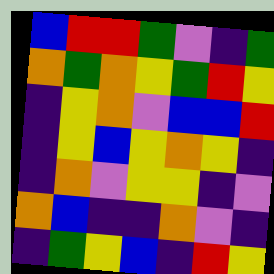[["blue", "red", "red", "green", "violet", "indigo", "green"], ["orange", "green", "orange", "yellow", "green", "red", "yellow"], ["indigo", "yellow", "orange", "violet", "blue", "blue", "red"], ["indigo", "yellow", "blue", "yellow", "orange", "yellow", "indigo"], ["indigo", "orange", "violet", "yellow", "yellow", "indigo", "violet"], ["orange", "blue", "indigo", "indigo", "orange", "violet", "indigo"], ["indigo", "green", "yellow", "blue", "indigo", "red", "yellow"]]